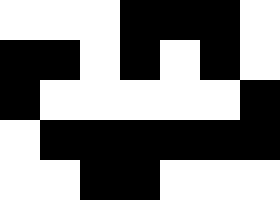[["white", "white", "white", "black", "black", "black", "white"], ["black", "black", "white", "black", "white", "black", "white"], ["black", "white", "white", "white", "white", "white", "black"], ["white", "black", "black", "black", "black", "black", "black"], ["white", "white", "black", "black", "white", "white", "white"]]